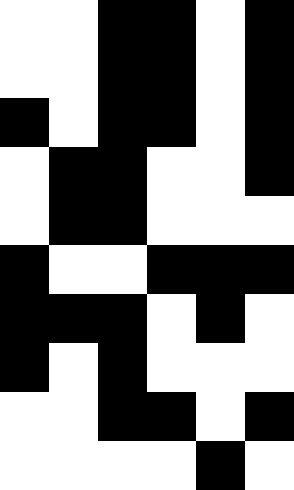[["white", "white", "black", "black", "white", "black"], ["white", "white", "black", "black", "white", "black"], ["black", "white", "black", "black", "white", "black"], ["white", "black", "black", "white", "white", "black"], ["white", "black", "black", "white", "white", "white"], ["black", "white", "white", "black", "black", "black"], ["black", "black", "black", "white", "black", "white"], ["black", "white", "black", "white", "white", "white"], ["white", "white", "black", "black", "white", "black"], ["white", "white", "white", "white", "black", "white"]]